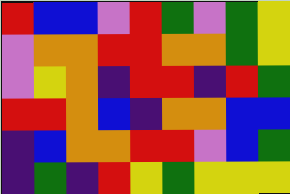[["red", "blue", "blue", "violet", "red", "green", "violet", "green", "yellow"], ["violet", "orange", "orange", "red", "red", "orange", "orange", "green", "yellow"], ["violet", "yellow", "orange", "indigo", "red", "red", "indigo", "red", "green"], ["red", "red", "orange", "blue", "indigo", "orange", "orange", "blue", "blue"], ["indigo", "blue", "orange", "orange", "red", "red", "violet", "blue", "green"], ["indigo", "green", "indigo", "red", "yellow", "green", "yellow", "yellow", "yellow"]]